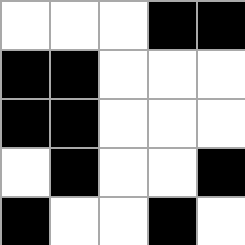[["white", "white", "white", "black", "black"], ["black", "black", "white", "white", "white"], ["black", "black", "white", "white", "white"], ["white", "black", "white", "white", "black"], ["black", "white", "white", "black", "white"]]